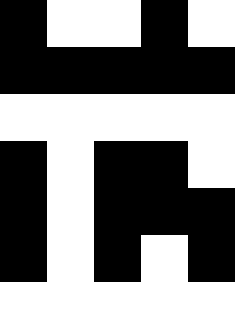[["black", "white", "white", "black", "white"], ["black", "black", "black", "black", "black"], ["white", "white", "white", "white", "white"], ["black", "white", "black", "black", "white"], ["black", "white", "black", "black", "black"], ["black", "white", "black", "white", "black"], ["white", "white", "white", "white", "white"]]